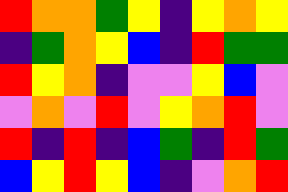[["red", "orange", "orange", "green", "yellow", "indigo", "yellow", "orange", "yellow"], ["indigo", "green", "orange", "yellow", "blue", "indigo", "red", "green", "green"], ["red", "yellow", "orange", "indigo", "violet", "violet", "yellow", "blue", "violet"], ["violet", "orange", "violet", "red", "violet", "yellow", "orange", "red", "violet"], ["red", "indigo", "red", "indigo", "blue", "green", "indigo", "red", "green"], ["blue", "yellow", "red", "yellow", "blue", "indigo", "violet", "orange", "red"]]